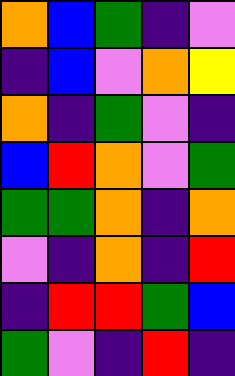[["orange", "blue", "green", "indigo", "violet"], ["indigo", "blue", "violet", "orange", "yellow"], ["orange", "indigo", "green", "violet", "indigo"], ["blue", "red", "orange", "violet", "green"], ["green", "green", "orange", "indigo", "orange"], ["violet", "indigo", "orange", "indigo", "red"], ["indigo", "red", "red", "green", "blue"], ["green", "violet", "indigo", "red", "indigo"]]